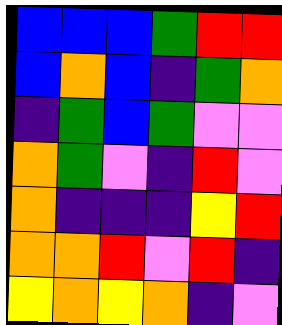[["blue", "blue", "blue", "green", "red", "red"], ["blue", "orange", "blue", "indigo", "green", "orange"], ["indigo", "green", "blue", "green", "violet", "violet"], ["orange", "green", "violet", "indigo", "red", "violet"], ["orange", "indigo", "indigo", "indigo", "yellow", "red"], ["orange", "orange", "red", "violet", "red", "indigo"], ["yellow", "orange", "yellow", "orange", "indigo", "violet"]]